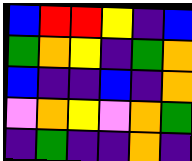[["blue", "red", "red", "yellow", "indigo", "blue"], ["green", "orange", "yellow", "indigo", "green", "orange"], ["blue", "indigo", "indigo", "blue", "indigo", "orange"], ["violet", "orange", "yellow", "violet", "orange", "green"], ["indigo", "green", "indigo", "indigo", "orange", "indigo"]]